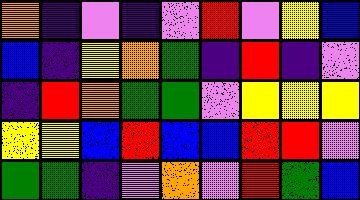[["orange", "indigo", "violet", "indigo", "violet", "red", "violet", "yellow", "blue"], ["blue", "indigo", "yellow", "orange", "green", "indigo", "red", "indigo", "violet"], ["indigo", "red", "orange", "green", "green", "violet", "yellow", "yellow", "yellow"], ["yellow", "yellow", "blue", "red", "blue", "blue", "red", "red", "violet"], ["green", "green", "indigo", "violet", "orange", "violet", "red", "green", "blue"]]